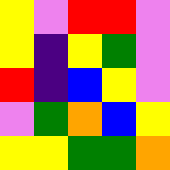[["yellow", "violet", "red", "red", "violet"], ["yellow", "indigo", "yellow", "green", "violet"], ["red", "indigo", "blue", "yellow", "violet"], ["violet", "green", "orange", "blue", "yellow"], ["yellow", "yellow", "green", "green", "orange"]]